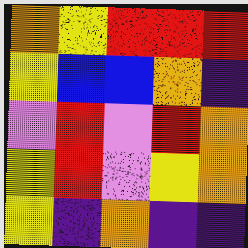[["orange", "yellow", "red", "red", "red"], ["yellow", "blue", "blue", "orange", "indigo"], ["violet", "red", "violet", "red", "orange"], ["yellow", "red", "violet", "yellow", "orange"], ["yellow", "indigo", "orange", "indigo", "indigo"]]